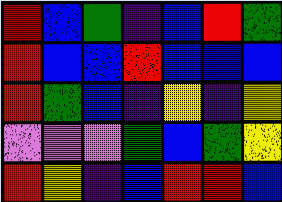[["red", "blue", "green", "indigo", "blue", "red", "green"], ["red", "blue", "blue", "red", "blue", "blue", "blue"], ["red", "green", "blue", "indigo", "yellow", "indigo", "yellow"], ["violet", "violet", "violet", "green", "blue", "green", "yellow"], ["red", "yellow", "indigo", "blue", "red", "red", "blue"]]